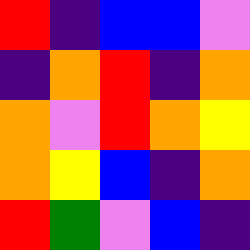[["red", "indigo", "blue", "blue", "violet"], ["indigo", "orange", "red", "indigo", "orange"], ["orange", "violet", "red", "orange", "yellow"], ["orange", "yellow", "blue", "indigo", "orange"], ["red", "green", "violet", "blue", "indigo"]]